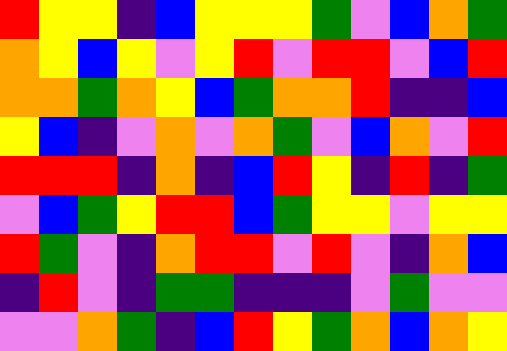[["red", "yellow", "yellow", "indigo", "blue", "yellow", "yellow", "yellow", "green", "violet", "blue", "orange", "green"], ["orange", "yellow", "blue", "yellow", "violet", "yellow", "red", "violet", "red", "red", "violet", "blue", "red"], ["orange", "orange", "green", "orange", "yellow", "blue", "green", "orange", "orange", "red", "indigo", "indigo", "blue"], ["yellow", "blue", "indigo", "violet", "orange", "violet", "orange", "green", "violet", "blue", "orange", "violet", "red"], ["red", "red", "red", "indigo", "orange", "indigo", "blue", "red", "yellow", "indigo", "red", "indigo", "green"], ["violet", "blue", "green", "yellow", "red", "red", "blue", "green", "yellow", "yellow", "violet", "yellow", "yellow"], ["red", "green", "violet", "indigo", "orange", "red", "red", "violet", "red", "violet", "indigo", "orange", "blue"], ["indigo", "red", "violet", "indigo", "green", "green", "indigo", "indigo", "indigo", "violet", "green", "violet", "violet"], ["violet", "violet", "orange", "green", "indigo", "blue", "red", "yellow", "green", "orange", "blue", "orange", "yellow"]]